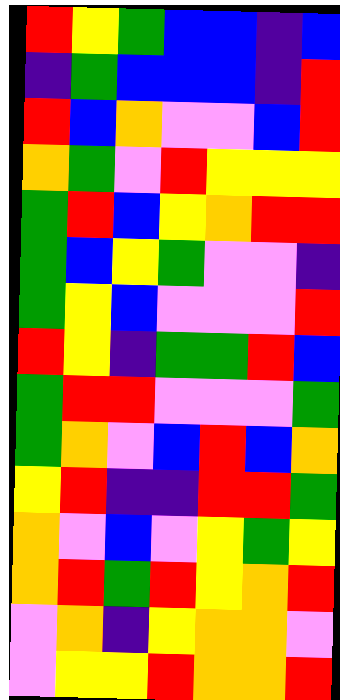[["red", "yellow", "green", "blue", "blue", "indigo", "blue"], ["indigo", "green", "blue", "blue", "blue", "indigo", "red"], ["red", "blue", "orange", "violet", "violet", "blue", "red"], ["orange", "green", "violet", "red", "yellow", "yellow", "yellow"], ["green", "red", "blue", "yellow", "orange", "red", "red"], ["green", "blue", "yellow", "green", "violet", "violet", "indigo"], ["green", "yellow", "blue", "violet", "violet", "violet", "red"], ["red", "yellow", "indigo", "green", "green", "red", "blue"], ["green", "red", "red", "violet", "violet", "violet", "green"], ["green", "orange", "violet", "blue", "red", "blue", "orange"], ["yellow", "red", "indigo", "indigo", "red", "red", "green"], ["orange", "violet", "blue", "violet", "yellow", "green", "yellow"], ["orange", "red", "green", "red", "yellow", "orange", "red"], ["violet", "orange", "indigo", "yellow", "orange", "orange", "violet"], ["violet", "yellow", "yellow", "red", "orange", "orange", "red"]]